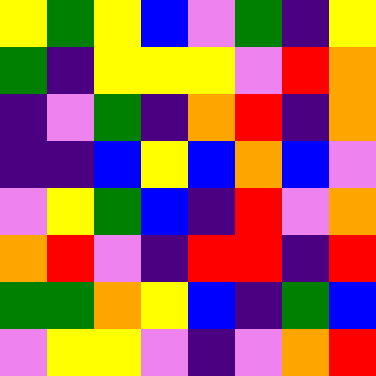[["yellow", "green", "yellow", "blue", "violet", "green", "indigo", "yellow"], ["green", "indigo", "yellow", "yellow", "yellow", "violet", "red", "orange"], ["indigo", "violet", "green", "indigo", "orange", "red", "indigo", "orange"], ["indigo", "indigo", "blue", "yellow", "blue", "orange", "blue", "violet"], ["violet", "yellow", "green", "blue", "indigo", "red", "violet", "orange"], ["orange", "red", "violet", "indigo", "red", "red", "indigo", "red"], ["green", "green", "orange", "yellow", "blue", "indigo", "green", "blue"], ["violet", "yellow", "yellow", "violet", "indigo", "violet", "orange", "red"]]